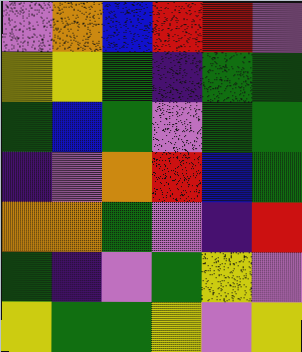[["violet", "orange", "blue", "red", "red", "violet"], ["yellow", "yellow", "green", "indigo", "green", "green"], ["green", "blue", "green", "violet", "green", "green"], ["indigo", "violet", "orange", "red", "blue", "green"], ["orange", "orange", "green", "violet", "indigo", "red"], ["green", "indigo", "violet", "green", "yellow", "violet"], ["yellow", "green", "green", "yellow", "violet", "yellow"]]